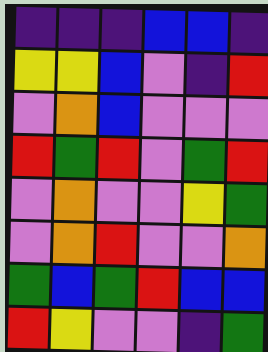[["indigo", "indigo", "indigo", "blue", "blue", "indigo"], ["yellow", "yellow", "blue", "violet", "indigo", "red"], ["violet", "orange", "blue", "violet", "violet", "violet"], ["red", "green", "red", "violet", "green", "red"], ["violet", "orange", "violet", "violet", "yellow", "green"], ["violet", "orange", "red", "violet", "violet", "orange"], ["green", "blue", "green", "red", "blue", "blue"], ["red", "yellow", "violet", "violet", "indigo", "green"]]